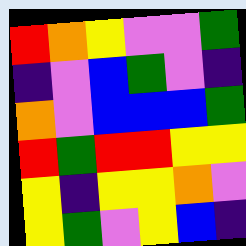[["red", "orange", "yellow", "violet", "violet", "green"], ["indigo", "violet", "blue", "green", "violet", "indigo"], ["orange", "violet", "blue", "blue", "blue", "green"], ["red", "green", "red", "red", "yellow", "yellow"], ["yellow", "indigo", "yellow", "yellow", "orange", "violet"], ["yellow", "green", "violet", "yellow", "blue", "indigo"]]